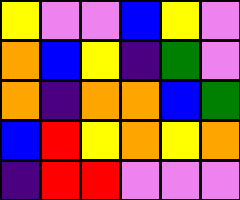[["yellow", "violet", "violet", "blue", "yellow", "violet"], ["orange", "blue", "yellow", "indigo", "green", "violet"], ["orange", "indigo", "orange", "orange", "blue", "green"], ["blue", "red", "yellow", "orange", "yellow", "orange"], ["indigo", "red", "red", "violet", "violet", "violet"]]